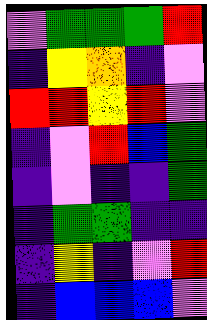[["violet", "green", "green", "green", "red"], ["indigo", "yellow", "orange", "indigo", "violet"], ["red", "red", "yellow", "red", "violet"], ["indigo", "violet", "red", "blue", "green"], ["indigo", "violet", "indigo", "indigo", "green"], ["indigo", "green", "green", "indigo", "indigo"], ["indigo", "yellow", "indigo", "violet", "red"], ["indigo", "blue", "blue", "blue", "violet"]]